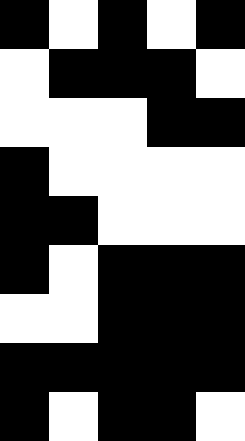[["black", "white", "black", "white", "black"], ["white", "black", "black", "black", "white"], ["white", "white", "white", "black", "black"], ["black", "white", "white", "white", "white"], ["black", "black", "white", "white", "white"], ["black", "white", "black", "black", "black"], ["white", "white", "black", "black", "black"], ["black", "black", "black", "black", "black"], ["black", "white", "black", "black", "white"]]